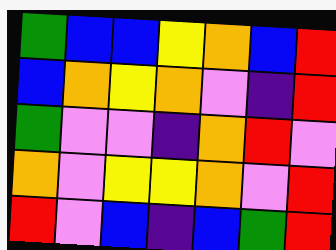[["green", "blue", "blue", "yellow", "orange", "blue", "red"], ["blue", "orange", "yellow", "orange", "violet", "indigo", "red"], ["green", "violet", "violet", "indigo", "orange", "red", "violet"], ["orange", "violet", "yellow", "yellow", "orange", "violet", "red"], ["red", "violet", "blue", "indigo", "blue", "green", "red"]]